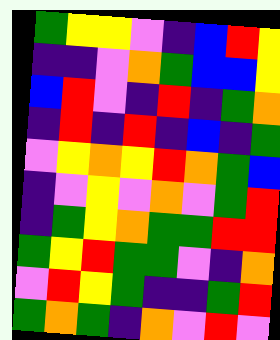[["green", "yellow", "yellow", "violet", "indigo", "blue", "red", "yellow"], ["indigo", "indigo", "violet", "orange", "green", "blue", "blue", "yellow"], ["blue", "red", "violet", "indigo", "red", "indigo", "green", "orange"], ["indigo", "red", "indigo", "red", "indigo", "blue", "indigo", "green"], ["violet", "yellow", "orange", "yellow", "red", "orange", "green", "blue"], ["indigo", "violet", "yellow", "violet", "orange", "violet", "green", "red"], ["indigo", "green", "yellow", "orange", "green", "green", "red", "red"], ["green", "yellow", "red", "green", "green", "violet", "indigo", "orange"], ["violet", "red", "yellow", "green", "indigo", "indigo", "green", "red"], ["green", "orange", "green", "indigo", "orange", "violet", "red", "violet"]]